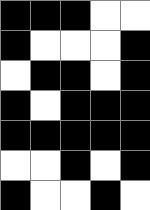[["black", "black", "black", "white", "white"], ["black", "white", "white", "white", "black"], ["white", "black", "black", "white", "black"], ["black", "white", "black", "black", "black"], ["black", "black", "black", "black", "black"], ["white", "white", "black", "white", "black"], ["black", "white", "white", "black", "white"]]